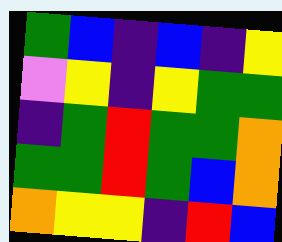[["green", "blue", "indigo", "blue", "indigo", "yellow"], ["violet", "yellow", "indigo", "yellow", "green", "green"], ["indigo", "green", "red", "green", "green", "orange"], ["green", "green", "red", "green", "blue", "orange"], ["orange", "yellow", "yellow", "indigo", "red", "blue"]]